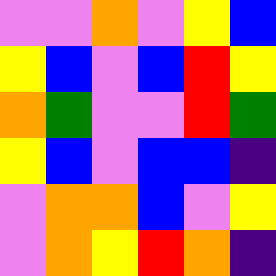[["violet", "violet", "orange", "violet", "yellow", "blue"], ["yellow", "blue", "violet", "blue", "red", "yellow"], ["orange", "green", "violet", "violet", "red", "green"], ["yellow", "blue", "violet", "blue", "blue", "indigo"], ["violet", "orange", "orange", "blue", "violet", "yellow"], ["violet", "orange", "yellow", "red", "orange", "indigo"]]